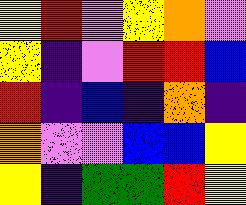[["yellow", "red", "violet", "yellow", "orange", "violet"], ["yellow", "indigo", "violet", "red", "red", "blue"], ["red", "indigo", "blue", "indigo", "orange", "indigo"], ["orange", "violet", "violet", "blue", "blue", "yellow"], ["yellow", "indigo", "green", "green", "red", "yellow"]]